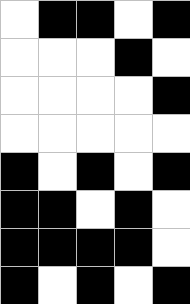[["white", "black", "black", "white", "black"], ["white", "white", "white", "black", "white"], ["white", "white", "white", "white", "black"], ["white", "white", "white", "white", "white"], ["black", "white", "black", "white", "black"], ["black", "black", "white", "black", "white"], ["black", "black", "black", "black", "white"], ["black", "white", "black", "white", "black"]]